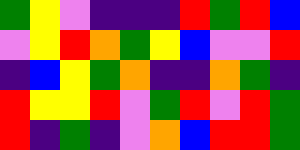[["green", "yellow", "violet", "indigo", "indigo", "indigo", "red", "green", "red", "blue"], ["violet", "yellow", "red", "orange", "green", "yellow", "blue", "violet", "violet", "red"], ["indigo", "blue", "yellow", "green", "orange", "indigo", "indigo", "orange", "green", "indigo"], ["red", "yellow", "yellow", "red", "violet", "green", "red", "violet", "red", "green"], ["red", "indigo", "green", "indigo", "violet", "orange", "blue", "red", "red", "green"]]